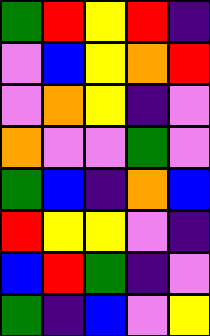[["green", "red", "yellow", "red", "indigo"], ["violet", "blue", "yellow", "orange", "red"], ["violet", "orange", "yellow", "indigo", "violet"], ["orange", "violet", "violet", "green", "violet"], ["green", "blue", "indigo", "orange", "blue"], ["red", "yellow", "yellow", "violet", "indigo"], ["blue", "red", "green", "indigo", "violet"], ["green", "indigo", "blue", "violet", "yellow"]]